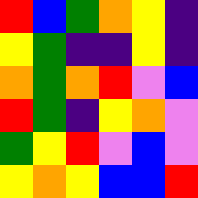[["red", "blue", "green", "orange", "yellow", "indigo"], ["yellow", "green", "indigo", "indigo", "yellow", "indigo"], ["orange", "green", "orange", "red", "violet", "blue"], ["red", "green", "indigo", "yellow", "orange", "violet"], ["green", "yellow", "red", "violet", "blue", "violet"], ["yellow", "orange", "yellow", "blue", "blue", "red"]]